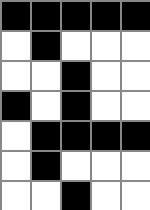[["black", "black", "black", "black", "black"], ["white", "black", "white", "white", "white"], ["white", "white", "black", "white", "white"], ["black", "white", "black", "white", "white"], ["white", "black", "black", "black", "black"], ["white", "black", "white", "white", "white"], ["white", "white", "black", "white", "white"]]